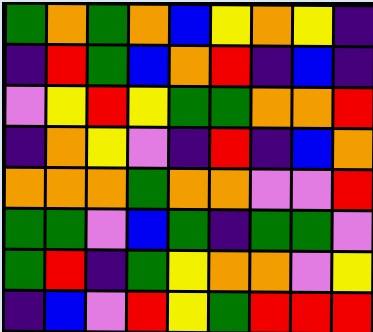[["green", "orange", "green", "orange", "blue", "yellow", "orange", "yellow", "indigo"], ["indigo", "red", "green", "blue", "orange", "red", "indigo", "blue", "indigo"], ["violet", "yellow", "red", "yellow", "green", "green", "orange", "orange", "red"], ["indigo", "orange", "yellow", "violet", "indigo", "red", "indigo", "blue", "orange"], ["orange", "orange", "orange", "green", "orange", "orange", "violet", "violet", "red"], ["green", "green", "violet", "blue", "green", "indigo", "green", "green", "violet"], ["green", "red", "indigo", "green", "yellow", "orange", "orange", "violet", "yellow"], ["indigo", "blue", "violet", "red", "yellow", "green", "red", "red", "red"]]